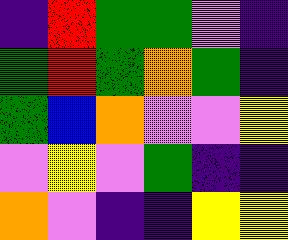[["indigo", "red", "green", "green", "violet", "indigo"], ["green", "red", "green", "orange", "green", "indigo"], ["green", "blue", "orange", "violet", "violet", "yellow"], ["violet", "yellow", "violet", "green", "indigo", "indigo"], ["orange", "violet", "indigo", "indigo", "yellow", "yellow"]]